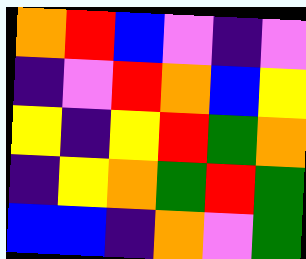[["orange", "red", "blue", "violet", "indigo", "violet"], ["indigo", "violet", "red", "orange", "blue", "yellow"], ["yellow", "indigo", "yellow", "red", "green", "orange"], ["indigo", "yellow", "orange", "green", "red", "green"], ["blue", "blue", "indigo", "orange", "violet", "green"]]